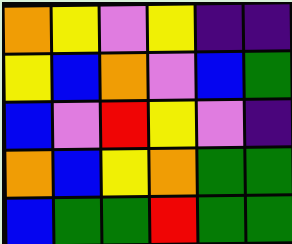[["orange", "yellow", "violet", "yellow", "indigo", "indigo"], ["yellow", "blue", "orange", "violet", "blue", "green"], ["blue", "violet", "red", "yellow", "violet", "indigo"], ["orange", "blue", "yellow", "orange", "green", "green"], ["blue", "green", "green", "red", "green", "green"]]